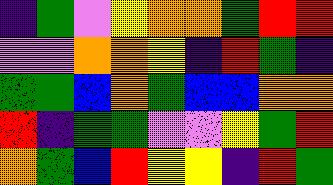[["indigo", "green", "violet", "yellow", "orange", "orange", "green", "red", "red"], ["violet", "violet", "orange", "orange", "yellow", "indigo", "red", "green", "indigo"], ["green", "green", "blue", "orange", "green", "blue", "blue", "orange", "orange"], ["red", "indigo", "green", "green", "violet", "violet", "yellow", "green", "red"], ["orange", "green", "blue", "red", "yellow", "yellow", "indigo", "red", "green"]]